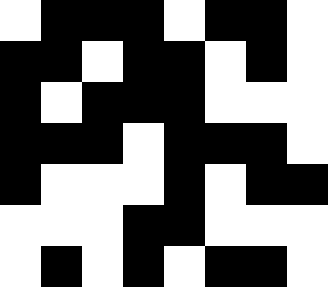[["white", "black", "black", "black", "white", "black", "black", "white"], ["black", "black", "white", "black", "black", "white", "black", "white"], ["black", "white", "black", "black", "black", "white", "white", "white"], ["black", "black", "black", "white", "black", "black", "black", "white"], ["black", "white", "white", "white", "black", "white", "black", "black"], ["white", "white", "white", "black", "black", "white", "white", "white"], ["white", "black", "white", "black", "white", "black", "black", "white"]]